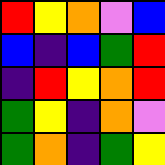[["red", "yellow", "orange", "violet", "blue"], ["blue", "indigo", "blue", "green", "red"], ["indigo", "red", "yellow", "orange", "red"], ["green", "yellow", "indigo", "orange", "violet"], ["green", "orange", "indigo", "green", "yellow"]]